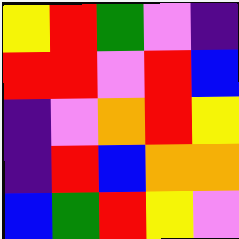[["yellow", "red", "green", "violet", "indigo"], ["red", "red", "violet", "red", "blue"], ["indigo", "violet", "orange", "red", "yellow"], ["indigo", "red", "blue", "orange", "orange"], ["blue", "green", "red", "yellow", "violet"]]